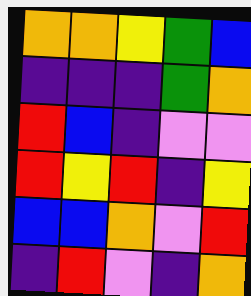[["orange", "orange", "yellow", "green", "blue"], ["indigo", "indigo", "indigo", "green", "orange"], ["red", "blue", "indigo", "violet", "violet"], ["red", "yellow", "red", "indigo", "yellow"], ["blue", "blue", "orange", "violet", "red"], ["indigo", "red", "violet", "indigo", "orange"]]